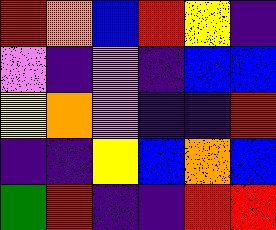[["red", "orange", "blue", "red", "yellow", "indigo"], ["violet", "indigo", "violet", "indigo", "blue", "blue"], ["yellow", "orange", "violet", "indigo", "indigo", "red"], ["indigo", "indigo", "yellow", "blue", "orange", "blue"], ["green", "red", "indigo", "indigo", "red", "red"]]